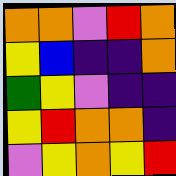[["orange", "orange", "violet", "red", "orange"], ["yellow", "blue", "indigo", "indigo", "orange"], ["green", "yellow", "violet", "indigo", "indigo"], ["yellow", "red", "orange", "orange", "indigo"], ["violet", "yellow", "orange", "yellow", "red"]]